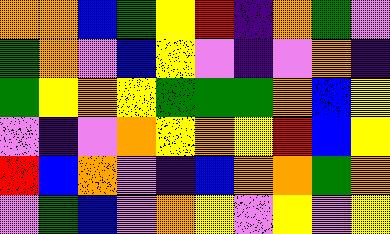[["orange", "orange", "blue", "green", "yellow", "red", "indigo", "orange", "green", "violet"], ["green", "orange", "violet", "blue", "yellow", "violet", "indigo", "violet", "orange", "indigo"], ["green", "yellow", "orange", "yellow", "green", "green", "green", "orange", "blue", "yellow"], ["violet", "indigo", "violet", "orange", "yellow", "orange", "yellow", "red", "blue", "yellow"], ["red", "blue", "orange", "violet", "indigo", "blue", "orange", "orange", "green", "orange"], ["violet", "green", "blue", "violet", "orange", "yellow", "violet", "yellow", "violet", "yellow"]]